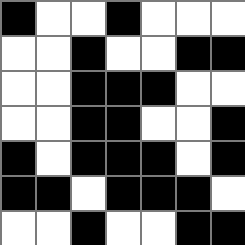[["black", "white", "white", "black", "white", "white", "white"], ["white", "white", "black", "white", "white", "black", "black"], ["white", "white", "black", "black", "black", "white", "white"], ["white", "white", "black", "black", "white", "white", "black"], ["black", "white", "black", "black", "black", "white", "black"], ["black", "black", "white", "black", "black", "black", "white"], ["white", "white", "black", "white", "white", "black", "black"]]